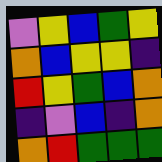[["violet", "yellow", "blue", "green", "yellow"], ["orange", "blue", "yellow", "yellow", "indigo"], ["red", "yellow", "green", "blue", "orange"], ["indigo", "violet", "blue", "indigo", "orange"], ["orange", "red", "green", "green", "green"]]